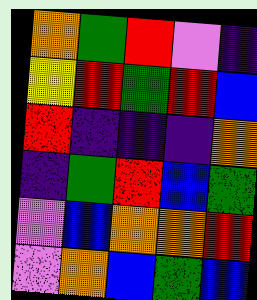[["orange", "green", "red", "violet", "indigo"], ["yellow", "red", "green", "red", "blue"], ["red", "indigo", "indigo", "indigo", "orange"], ["indigo", "green", "red", "blue", "green"], ["violet", "blue", "orange", "orange", "red"], ["violet", "orange", "blue", "green", "blue"]]